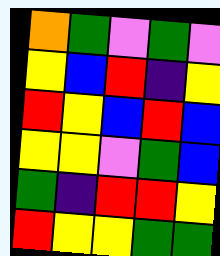[["orange", "green", "violet", "green", "violet"], ["yellow", "blue", "red", "indigo", "yellow"], ["red", "yellow", "blue", "red", "blue"], ["yellow", "yellow", "violet", "green", "blue"], ["green", "indigo", "red", "red", "yellow"], ["red", "yellow", "yellow", "green", "green"]]